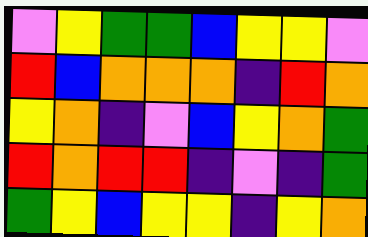[["violet", "yellow", "green", "green", "blue", "yellow", "yellow", "violet"], ["red", "blue", "orange", "orange", "orange", "indigo", "red", "orange"], ["yellow", "orange", "indigo", "violet", "blue", "yellow", "orange", "green"], ["red", "orange", "red", "red", "indigo", "violet", "indigo", "green"], ["green", "yellow", "blue", "yellow", "yellow", "indigo", "yellow", "orange"]]